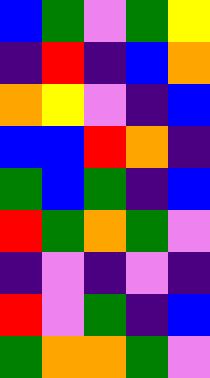[["blue", "green", "violet", "green", "yellow"], ["indigo", "red", "indigo", "blue", "orange"], ["orange", "yellow", "violet", "indigo", "blue"], ["blue", "blue", "red", "orange", "indigo"], ["green", "blue", "green", "indigo", "blue"], ["red", "green", "orange", "green", "violet"], ["indigo", "violet", "indigo", "violet", "indigo"], ["red", "violet", "green", "indigo", "blue"], ["green", "orange", "orange", "green", "violet"]]